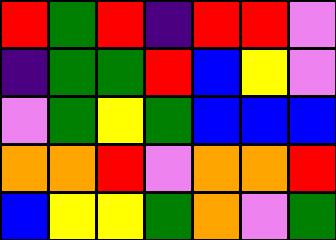[["red", "green", "red", "indigo", "red", "red", "violet"], ["indigo", "green", "green", "red", "blue", "yellow", "violet"], ["violet", "green", "yellow", "green", "blue", "blue", "blue"], ["orange", "orange", "red", "violet", "orange", "orange", "red"], ["blue", "yellow", "yellow", "green", "orange", "violet", "green"]]